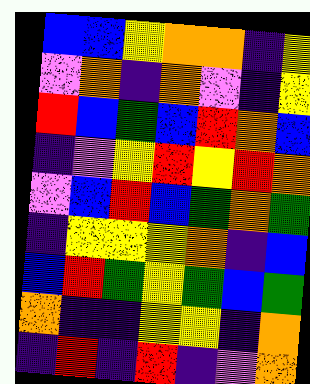[["blue", "blue", "yellow", "orange", "orange", "indigo", "yellow"], ["violet", "orange", "indigo", "orange", "violet", "indigo", "yellow"], ["red", "blue", "green", "blue", "red", "orange", "blue"], ["indigo", "violet", "yellow", "red", "yellow", "red", "orange"], ["violet", "blue", "red", "blue", "green", "orange", "green"], ["indigo", "yellow", "yellow", "yellow", "orange", "indigo", "blue"], ["blue", "red", "green", "yellow", "green", "blue", "green"], ["orange", "indigo", "indigo", "yellow", "yellow", "indigo", "orange"], ["indigo", "red", "indigo", "red", "indigo", "violet", "orange"]]